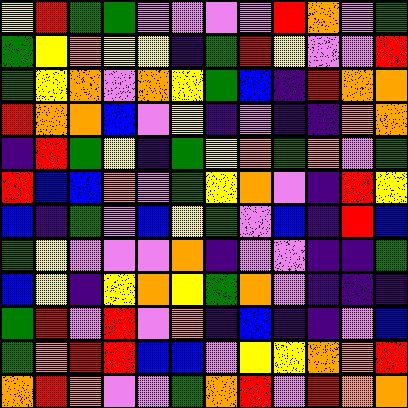[["yellow", "red", "green", "green", "violet", "violet", "violet", "violet", "red", "orange", "violet", "green"], ["green", "yellow", "orange", "yellow", "yellow", "indigo", "green", "red", "yellow", "violet", "violet", "red"], ["green", "yellow", "orange", "violet", "orange", "yellow", "green", "blue", "indigo", "red", "orange", "orange"], ["red", "orange", "orange", "blue", "violet", "yellow", "indigo", "violet", "indigo", "indigo", "orange", "orange"], ["indigo", "red", "green", "yellow", "indigo", "green", "yellow", "orange", "green", "orange", "violet", "green"], ["red", "blue", "blue", "orange", "violet", "green", "yellow", "orange", "violet", "indigo", "red", "yellow"], ["blue", "indigo", "green", "violet", "blue", "yellow", "green", "violet", "blue", "indigo", "red", "blue"], ["green", "yellow", "violet", "violet", "violet", "orange", "indigo", "violet", "violet", "indigo", "indigo", "green"], ["blue", "yellow", "indigo", "yellow", "orange", "yellow", "green", "orange", "violet", "indigo", "indigo", "indigo"], ["green", "red", "violet", "red", "violet", "orange", "indigo", "blue", "indigo", "indigo", "violet", "blue"], ["green", "orange", "red", "red", "blue", "blue", "violet", "yellow", "yellow", "orange", "orange", "red"], ["orange", "red", "orange", "violet", "violet", "green", "orange", "red", "violet", "red", "orange", "orange"]]